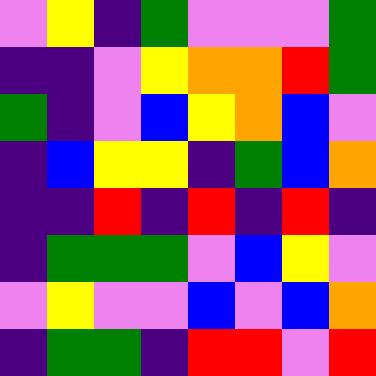[["violet", "yellow", "indigo", "green", "violet", "violet", "violet", "green"], ["indigo", "indigo", "violet", "yellow", "orange", "orange", "red", "green"], ["green", "indigo", "violet", "blue", "yellow", "orange", "blue", "violet"], ["indigo", "blue", "yellow", "yellow", "indigo", "green", "blue", "orange"], ["indigo", "indigo", "red", "indigo", "red", "indigo", "red", "indigo"], ["indigo", "green", "green", "green", "violet", "blue", "yellow", "violet"], ["violet", "yellow", "violet", "violet", "blue", "violet", "blue", "orange"], ["indigo", "green", "green", "indigo", "red", "red", "violet", "red"]]